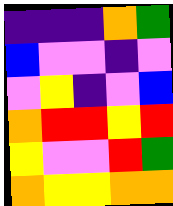[["indigo", "indigo", "indigo", "orange", "green"], ["blue", "violet", "violet", "indigo", "violet"], ["violet", "yellow", "indigo", "violet", "blue"], ["orange", "red", "red", "yellow", "red"], ["yellow", "violet", "violet", "red", "green"], ["orange", "yellow", "yellow", "orange", "orange"]]